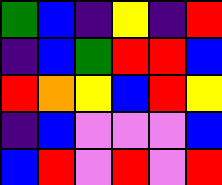[["green", "blue", "indigo", "yellow", "indigo", "red"], ["indigo", "blue", "green", "red", "red", "blue"], ["red", "orange", "yellow", "blue", "red", "yellow"], ["indigo", "blue", "violet", "violet", "violet", "blue"], ["blue", "red", "violet", "red", "violet", "red"]]